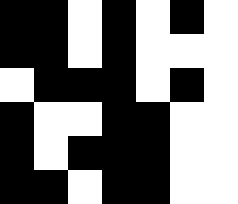[["black", "black", "white", "black", "white", "black", "white"], ["black", "black", "white", "black", "white", "white", "white"], ["white", "black", "black", "black", "white", "black", "white"], ["black", "white", "white", "black", "black", "white", "white"], ["black", "white", "black", "black", "black", "white", "white"], ["black", "black", "white", "black", "black", "white", "white"]]